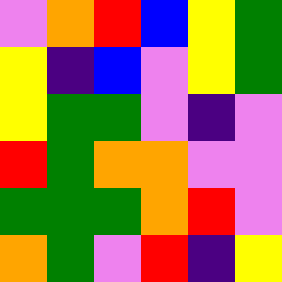[["violet", "orange", "red", "blue", "yellow", "green"], ["yellow", "indigo", "blue", "violet", "yellow", "green"], ["yellow", "green", "green", "violet", "indigo", "violet"], ["red", "green", "orange", "orange", "violet", "violet"], ["green", "green", "green", "orange", "red", "violet"], ["orange", "green", "violet", "red", "indigo", "yellow"]]